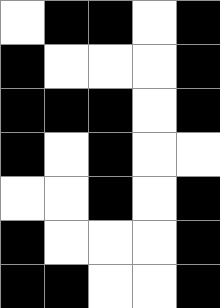[["white", "black", "black", "white", "black"], ["black", "white", "white", "white", "black"], ["black", "black", "black", "white", "black"], ["black", "white", "black", "white", "white"], ["white", "white", "black", "white", "black"], ["black", "white", "white", "white", "black"], ["black", "black", "white", "white", "black"]]